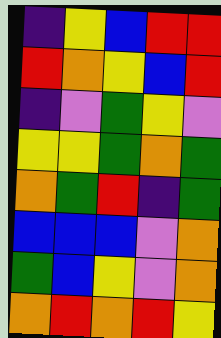[["indigo", "yellow", "blue", "red", "red"], ["red", "orange", "yellow", "blue", "red"], ["indigo", "violet", "green", "yellow", "violet"], ["yellow", "yellow", "green", "orange", "green"], ["orange", "green", "red", "indigo", "green"], ["blue", "blue", "blue", "violet", "orange"], ["green", "blue", "yellow", "violet", "orange"], ["orange", "red", "orange", "red", "yellow"]]